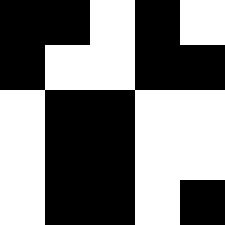[["black", "black", "white", "black", "white"], ["black", "white", "white", "black", "black"], ["white", "black", "black", "white", "white"], ["white", "black", "black", "white", "white"], ["white", "black", "black", "white", "black"]]